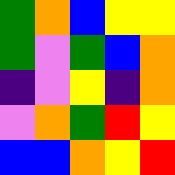[["green", "orange", "blue", "yellow", "yellow"], ["green", "violet", "green", "blue", "orange"], ["indigo", "violet", "yellow", "indigo", "orange"], ["violet", "orange", "green", "red", "yellow"], ["blue", "blue", "orange", "yellow", "red"]]